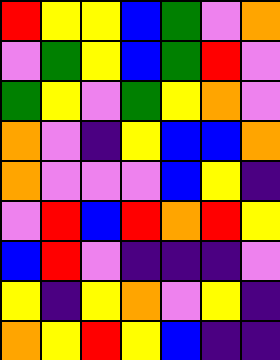[["red", "yellow", "yellow", "blue", "green", "violet", "orange"], ["violet", "green", "yellow", "blue", "green", "red", "violet"], ["green", "yellow", "violet", "green", "yellow", "orange", "violet"], ["orange", "violet", "indigo", "yellow", "blue", "blue", "orange"], ["orange", "violet", "violet", "violet", "blue", "yellow", "indigo"], ["violet", "red", "blue", "red", "orange", "red", "yellow"], ["blue", "red", "violet", "indigo", "indigo", "indigo", "violet"], ["yellow", "indigo", "yellow", "orange", "violet", "yellow", "indigo"], ["orange", "yellow", "red", "yellow", "blue", "indigo", "indigo"]]